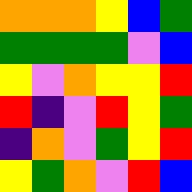[["orange", "orange", "orange", "yellow", "blue", "green"], ["green", "green", "green", "green", "violet", "blue"], ["yellow", "violet", "orange", "yellow", "yellow", "red"], ["red", "indigo", "violet", "red", "yellow", "green"], ["indigo", "orange", "violet", "green", "yellow", "red"], ["yellow", "green", "orange", "violet", "red", "blue"]]